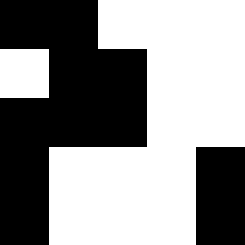[["black", "black", "white", "white", "white"], ["white", "black", "black", "white", "white"], ["black", "black", "black", "white", "white"], ["black", "white", "white", "white", "black"], ["black", "white", "white", "white", "black"]]